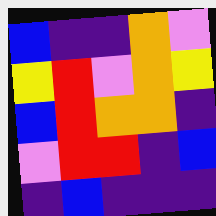[["blue", "indigo", "indigo", "orange", "violet"], ["yellow", "red", "violet", "orange", "yellow"], ["blue", "red", "orange", "orange", "indigo"], ["violet", "red", "red", "indigo", "blue"], ["indigo", "blue", "indigo", "indigo", "indigo"]]